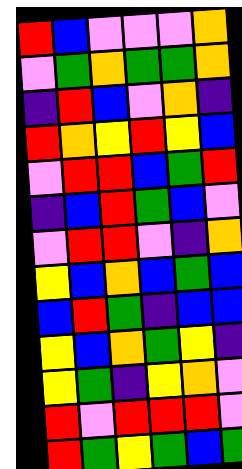[["red", "blue", "violet", "violet", "violet", "orange"], ["violet", "green", "orange", "green", "green", "orange"], ["indigo", "red", "blue", "violet", "orange", "indigo"], ["red", "orange", "yellow", "red", "yellow", "blue"], ["violet", "red", "red", "blue", "green", "red"], ["indigo", "blue", "red", "green", "blue", "violet"], ["violet", "red", "red", "violet", "indigo", "orange"], ["yellow", "blue", "orange", "blue", "green", "blue"], ["blue", "red", "green", "indigo", "blue", "blue"], ["yellow", "blue", "orange", "green", "yellow", "indigo"], ["yellow", "green", "indigo", "yellow", "orange", "violet"], ["red", "violet", "red", "red", "red", "violet"], ["red", "green", "yellow", "green", "blue", "green"]]